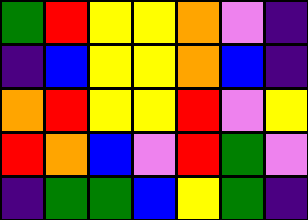[["green", "red", "yellow", "yellow", "orange", "violet", "indigo"], ["indigo", "blue", "yellow", "yellow", "orange", "blue", "indigo"], ["orange", "red", "yellow", "yellow", "red", "violet", "yellow"], ["red", "orange", "blue", "violet", "red", "green", "violet"], ["indigo", "green", "green", "blue", "yellow", "green", "indigo"]]